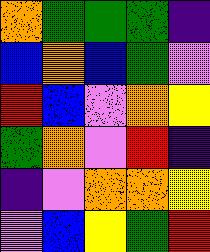[["orange", "green", "green", "green", "indigo"], ["blue", "orange", "blue", "green", "violet"], ["red", "blue", "violet", "orange", "yellow"], ["green", "orange", "violet", "red", "indigo"], ["indigo", "violet", "orange", "orange", "yellow"], ["violet", "blue", "yellow", "green", "red"]]